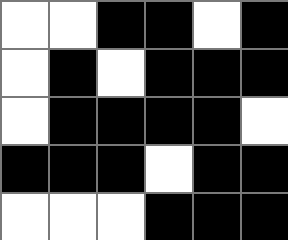[["white", "white", "black", "black", "white", "black"], ["white", "black", "white", "black", "black", "black"], ["white", "black", "black", "black", "black", "white"], ["black", "black", "black", "white", "black", "black"], ["white", "white", "white", "black", "black", "black"]]